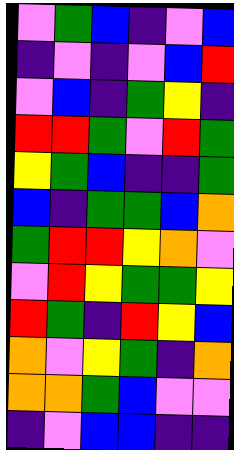[["violet", "green", "blue", "indigo", "violet", "blue"], ["indigo", "violet", "indigo", "violet", "blue", "red"], ["violet", "blue", "indigo", "green", "yellow", "indigo"], ["red", "red", "green", "violet", "red", "green"], ["yellow", "green", "blue", "indigo", "indigo", "green"], ["blue", "indigo", "green", "green", "blue", "orange"], ["green", "red", "red", "yellow", "orange", "violet"], ["violet", "red", "yellow", "green", "green", "yellow"], ["red", "green", "indigo", "red", "yellow", "blue"], ["orange", "violet", "yellow", "green", "indigo", "orange"], ["orange", "orange", "green", "blue", "violet", "violet"], ["indigo", "violet", "blue", "blue", "indigo", "indigo"]]